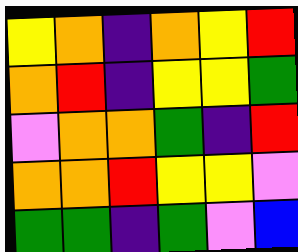[["yellow", "orange", "indigo", "orange", "yellow", "red"], ["orange", "red", "indigo", "yellow", "yellow", "green"], ["violet", "orange", "orange", "green", "indigo", "red"], ["orange", "orange", "red", "yellow", "yellow", "violet"], ["green", "green", "indigo", "green", "violet", "blue"]]